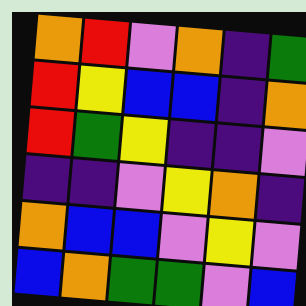[["orange", "red", "violet", "orange", "indigo", "green"], ["red", "yellow", "blue", "blue", "indigo", "orange"], ["red", "green", "yellow", "indigo", "indigo", "violet"], ["indigo", "indigo", "violet", "yellow", "orange", "indigo"], ["orange", "blue", "blue", "violet", "yellow", "violet"], ["blue", "orange", "green", "green", "violet", "blue"]]